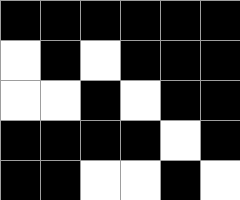[["black", "black", "black", "black", "black", "black"], ["white", "black", "white", "black", "black", "black"], ["white", "white", "black", "white", "black", "black"], ["black", "black", "black", "black", "white", "black"], ["black", "black", "white", "white", "black", "white"]]